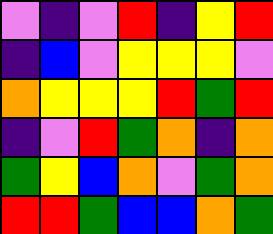[["violet", "indigo", "violet", "red", "indigo", "yellow", "red"], ["indigo", "blue", "violet", "yellow", "yellow", "yellow", "violet"], ["orange", "yellow", "yellow", "yellow", "red", "green", "red"], ["indigo", "violet", "red", "green", "orange", "indigo", "orange"], ["green", "yellow", "blue", "orange", "violet", "green", "orange"], ["red", "red", "green", "blue", "blue", "orange", "green"]]